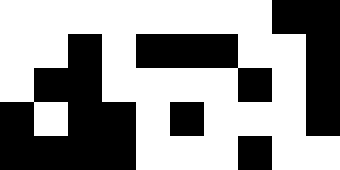[["white", "white", "white", "white", "white", "white", "white", "white", "black", "black"], ["white", "white", "black", "white", "black", "black", "black", "white", "white", "black"], ["white", "black", "black", "white", "white", "white", "white", "black", "white", "black"], ["black", "white", "black", "black", "white", "black", "white", "white", "white", "black"], ["black", "black", "black", "black", "white", "white", "white", "black", "white", "white"]]